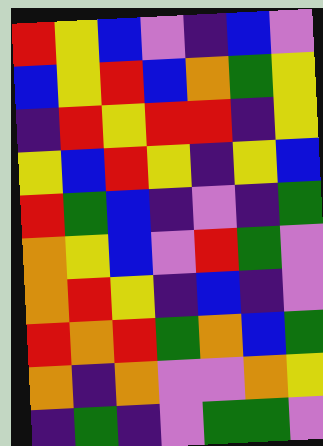[["red", "yellow", "blue", "violet", "indigo", "blue", "violet"], ["blue", "yellow", "red", "blue", "orange", "green", "yellow"], ["indigo", "red", "yellow", "red", "red", "indigo", "yellow"], ["yellow", "blue", "red", "yellow", "indigo", "yellow", "blue"], ["red", "green", "blue", "indigo", "violet", "indigo", "green"], ["orange", "yellow", "blue", "violet", "red", "green", "violet"], ["orange", "red", "yellow", "indigo", "blue", "indigo", "violet"], ["red", "orange", "red", "green", "orange", "blue", "green"], ["orange", "indigo", "orange", "violet", "violet", "orange", "yellow"], ["indigo", "green", "indigo", "violet", "green", "green", "violet"]]